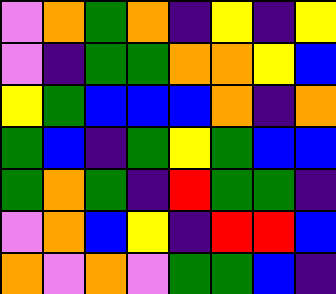[["violet", "orange", "green", "orange", "indigo", "yellow", "indigo", "yellow"], ["violet", "indigo", "green", "green", "orange", "orange", "yellow", "blue"], ["yellow", "green", "blue", "blue", "blue", "orange", "indigo", "orange"], ["green", "blue", "indigo", "green", "yellow", "green", "blue", "blue"], ["green", "orange", "green", "indigo", "red", "green", "green", "indigo"], ["violet", "orange", "blue", "yellow", "indigo", "red", "red", "blue"], ["orange", "violet", "orange", "violet", "green", "green", "blue", "indigo"]]